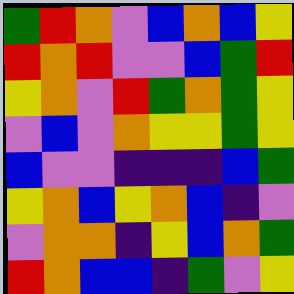[["green", "red", "orange", "violet", "blue", "orange", "blue", "yellow"], ["red", "orange", "red", "violet", "violet", "blue", "green", "red"], ["yellow", "orange", "violet", "red", "green", "orange", "green", "yellow"], ["violet", "blue", "violet", "orange", "yellow", "yellow", "green", "yellow"], ["blue", "violet", "violet", "indigo", "indigo", "indigo", "blue", "green"], ["yellow", "orange", "blue", "yellow", "orange", "blue", "indigo", "violet"], ["violet", "orange", "orange", "indigo", "yellow", "blue", "orange", "green"], ["red", "orange", "blue", "blue", "indigo", "green", "violet", "yellow"]]